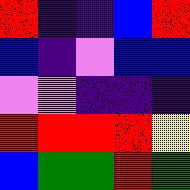[["red", "indigo", "indigo", "blue", "red"], ["blue", "indigo", "violet", "blue", "blue"], ["violet", "violet", "indigo", "indigo", "indigo"], ["red", "red", "red", "red", "yellow"], ["blue", "green", "green", "red", "green"]]